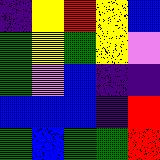[["indigo", "yellow", "red", "yellow", "blue"], ["green", "yellow", "green", "yellow", "violet"], ["green", "violet", "blue", "indigo", "indigo"], ["blue", "blue", "blue", "indigo", "red"], ["green", "blue", "green", "green", "red"]]